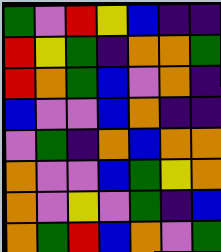[["green", "violet", "red", "yellow", "blue", "indigo", "indigo"], ["red", "yellow", "green", "indigo", "orange", "orange", "green"], ["red", "orange", "green", "blue", "violet", "orange", "indigo"], ["blue", "violet", "violet", "blue", "orange", "indigo", "indigo"], ["violet", "green", "indigo", "orange", "blue", "orange", "orange"], ["orange", "violet", "violet", "blue", "green", "yellow", "orange"], ["orange", "violet", "yellow", "violet", "green", "indigo", "blue"], ["orange", "green", "red", "blue", "orange", "violet", "green"]]